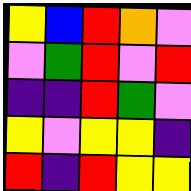[["yellow", "blue", "red", "orange", "violet"], ["violet", "green", "red", "violet", "red"], ["indigo", "indigo", "red", "green", "violet"], ["yellow", "violet", "yellow", "yellow", "indigo"], ["red", "indigo", "red", "yellow", "yellow"]]